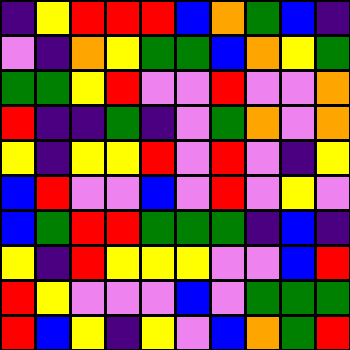[["indigo", "yellow", "red", "red", "red", "blue", "orange", "green", "blue", "indigo"], ["violet", "indigo", "orange", "yellow", "green", "green", "blue", "orange", "yellow", "green"], ["green", "green", "yellow", "red", "violet", "violet", "red", "violet", "violet", "orange"], ["red", "indigo", "indigo", "green", "indigo", "violet", "green", "orange", "violet", "orange"], ["yellow", "indigo", "yellow", "yellow", "red", "violet", "red", "violet", "indigo", "yellow"], ["blue", "red", "violet", "violet", "blue", "violet", "red", "violet", "yellow", "violet"], ["blue", "green", "red", "red", "green", "green", "green", "indigo", "blue", "indigo"], ["yellow", "indigo", "red", "yellow", "yellow", "yellow", "violet", "violet", "blue", "red"], ["red", "yellow", "violet", "violet", "violet", "blue", "violet", "green", "green", "green"], ["red", "blue", "yellow", "indigo", "yellow", "violet", "blue", "orange", "green", "red"]]